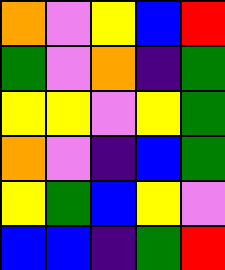[["orange", "violet", "yellow", "blue", "red"], ["green", "violet", "orange", "indigo", "green"], ["yellow", "yellow", "violet", "yellow", "green"], ["orange", "violet", "indigo", "blue", "green"], ["yellow", "green", "blue", "yellow", "violet"], ["blue", "blue", "indigo", "green", "red"]]